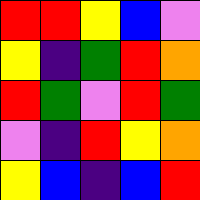[["red", "red", "yellow", "blue", "violet"], ["yellow", "indigo", "green", "red", "orange"], ["red", "green", "violet", "red", "green"], ["violet", "indigo", "red", "yellow", "orange"], ["yellow", "blue", "indigo", "blue", "red"]]